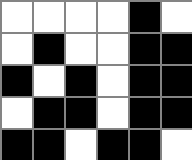[["white", "white", "white", "white", "black", "white"], ["white", "black", "white", "white", "black", "black"], ["black", "white", "black", "white", "black", "black"], ["white", "black", "black", "white", "black", "black"], ["black", "black", "white", "black", "black", "white"]]